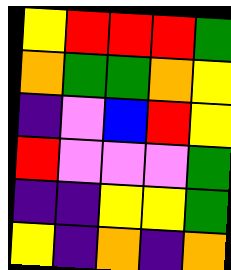[["yellow", "red", "red", "red", "green"], ["orange", "green", "green", "orange", "yellow"], ["indigo", "violet", "blue", "red", "yellow"], ["red", "violet", "violet", "violet", "green"], ["indigo", "indigo", "yellow", "yellow", "green"], ["yellow", "indigo", "orange", "indigo", "orange"]]